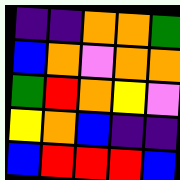[["indigo", "indigo", "orange", "orange", "green"], ["blue", "orange", "violet", "orange", "orange"], ["green", "red", "orange", "yellow", "violet"], ["yellow", "orange", "blue", "indigo", "indigo"], ["blue", "red", "red", "red", "blue"]]